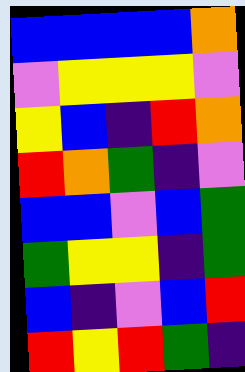[["blue", "blue", "blue", "blue", "orange"], ["violet", "yellow", "yellow", "yellow", "violet"], ["yellow", "blue", "indigo", "red", "orange"], ["red", "orange", "green", "indigo", "violet"], ["blue", "blue", "violet", "blue", "green"], ["green", "yellow", "yellow", "indigo", "green"], ["blue", "indigo", "violet", "blue", "red"], ["red", "yellow", "red", "green", "indigo"]]